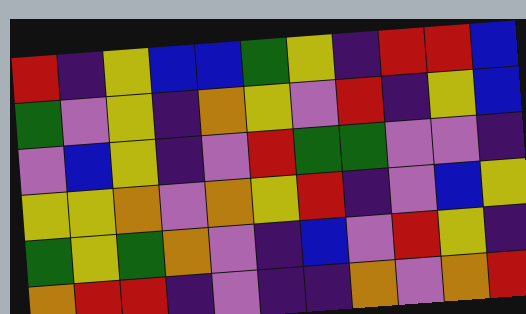[["red", "indigo", "yellow", "blue", "blue", "green", "yellow", "indigo", "red", "red", "blue"], ["green", "violet", "yellow", "indigo", "orange", "yellow", "violet", "red", "indigo", "yellow", "blue"], ["violet", "blue", "yellow", "indigo", "violet", "red", "green", "green", "violet", "violet", "indigo"], ["yellow", "yellow", "orange", "violet", "orange", "yellow", "red", "indigo", "violet", "blue", "yellow"], ["green", "yellow", "green", "orange", "violet", "indigo", "blue", "violet", "red", "yellow", "indigo"], ["orange", "red", "red", "indigo", "violet", "indigo", "indigo", "orange", "violet", "orange", "red"]]